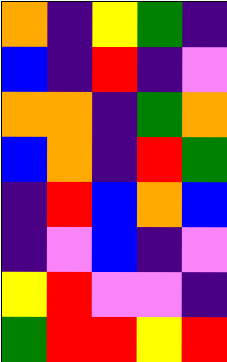[["orange", "indigo", "yellow", "green", "indigo"], ["blue", "indigo", "red", "indigo", "violet"], ["orange", "orange", "indigo", "green", "orange"], ["blue", "orange", "indigo", "red", "green"], ["indigo", "red", "blue", "orange", "blue"], ["indigo", "violet", "blue", "indigo", "violet"], ["yellow", "red", "violet", "violet", "indigo"], ["green", "red", "red", "yellow", "red"]]